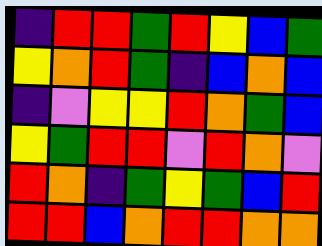[["indigo", "red", "red", "green", "red", "yellow", "blue", "green"], ["yellow", "orange", "red", "green", "indigo", "blue", "orange", "blue"], ["indigo", "violet", "yellow", "yellow", "red", "orange", "green", "blue"], ["yellow", "green", "red", "red", "violet", "red", "orange", "violet"], ["red", "orange", "indigo", "green", "yellow", "green", "blue", "red"], ["red", "red", "blue", "orange", "red", "red", "orange", "orange"]]